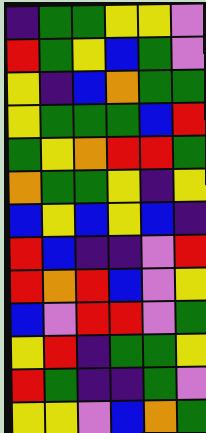[["indigo", "green", "green", "yellow", "yellow", "violet"], ["red", "green", "yellow", "blue", "green", "violet"], ["yellow", "indigo", "blue", "orange", "green", "green"], ["yellow", "green", "green", "green", "blue", "red"], ["green", "yellow", "orange", "red", "red", "green"], ["orange", "green", "green", "yellow", "indigo", "yellow"], ["blue", "yellow", "blue", "yellow", "blue", "indigo"], ["red", "blue", "indigo", "indigo", "violet", "red"], ["red", "orange", "red", "blue", "violet", "yellow"], ["blue", "violet", "red", "red", "violet", "green"], ["yellow", "red", "indigo", "green", "green", "yellow"], ["red", "green", "indigo", "indigo", "green", "violet"], ["yellow", "yellow", "violet", "blue", "orange", "green"]]